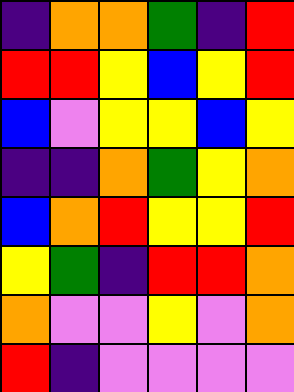[["indigo", "orange", "orange", "green", "indigo", "red"], ["red", "red", "yellow", "blue", "yellow", "red"], ["blue", "violet", "yellow", "yellow", "blue", "yellow"], ["indigo", "indigo", "orange", "green", "yellow", "orange"], ["blue", "orange", "red", "yellow", "yellow", "red"], ["yellow", "green", "indigo", "red", "red", "orange"], ["orange", "violet", "violet", "yellow", "violet", "orange"], ["red", "indigo", "violet", "violet", "violet", "violet"]]